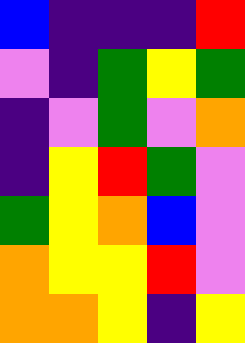[["blue", "indigo", "indigo", "indigo", "red"], ["violet", "indigo", "green", "yellow", "green"], ["indigo", "violet", "green", "violet", "orange"], ["indigo", "yellow", "red", "green", "violet"], ["green", "yellow", "orange", "blue", "violet"], ["orange", "yellow", "yellow", "red", "violet"], ["orange", "orange", "yellow", "indigo", "yellow"]]